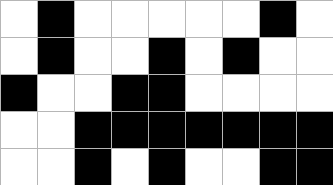[["white", "black", "white", "white", "white", "white", "white", "black", "white"], ["white", "black", "white", "white", "black", "white", "black", "white", "white"], ["black", "white", "white", "black", "black", "white", "white", "white", "white"], ["white", "white", "black", "black", "black", "black", "black", "black", "black"], ["white", "white", "black", "white", "black", "white", "white", "black", "black"]]